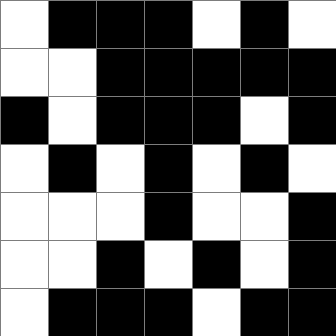[["white", "black", "black", "black", "white", "black", "white"], ["white", "white", "black", "black", "black", "black", "black"], ["black", "white", "black", "black", "black", "white", "black"], ["white", "black", "white", "black", "white", "black", "white"], ["white", "white", "white", "black", "white", "white", "black"], ["white", "white", "black", "white", "black", "white", "black"], ["white", "black", "black", "black", "white", "black", "black"]]